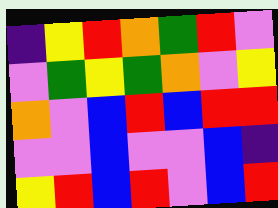[["indigo", "yellow", "red", "orange", "green", "red", "violet"], ["violet", "green", "yellow", "green", "orange", "violet", "yellow"], ["orange", "violet", "blue", "red", "blue", "red", "red"], ["violet", "violet", "blue", "violet", "violet", "blue", "indigo"], ["yellow", "red", "blue", "red", "violet", "blue", "red"]]